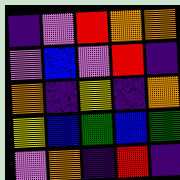[["indigo", "violet", "red", "orange", "orange"], ["violet", "blue", "violet", "red", "indigo"], ["orange", "indigo", "yellow", "indigo", "orange"], ["yellow", "blue", "green", "blue", "green"], ["violet", "orange", "indigo", "red", "indigo"]]